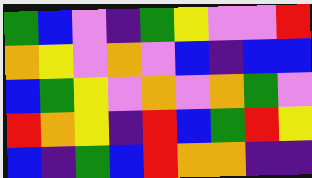[["green", "blue", "violet", "indigo", "green", "yellow", "violet", "violet", "red"], ["orange", "yellow", "violet", "orange", "violet", "blue", "indigo", "blue", "blue"], ["blue", "green", "yellow", "violet", "orange", "violet", "orange", "green", "violet"], ["red", "orange", "yellow", "indigo", "red", "blue", "green", "red", "yellow"], ["blue", "indigo", "green", "blue", "red", "orange", "orange", "indigo", "indigo"]]